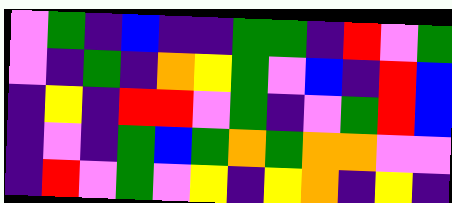[["violet", "green", "indigo", "blue", "indigo", "indigo", "green", "green", "indigo", "red", "violet", "green"], ["violet", "indigo", "green", "indigo", "orange", "yellow", "green", "violet", "blue", "indigo", "red", "blue"], ["indigo", "yellow", "indigo", "red", "red", "violet", "green", "indigo", "violet", "green", "red", "blue"], ["indigo", "violet", "indigo", "green", "blue", "green", "orange", "green", "orange", "orange", "violet", "violet"], ["indigo", "red", "violet", "green", "violet", "yellow", "indigo", "yellow", "orange", "indigo", "yellow", "indigo"]]